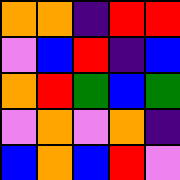[["orange", "orange", "indigo", "red", "red"], ["violet", "blue", "red", "indigo", "blue"], ["orange", "red", "green", "blue", "green"], ["violet", "orange", "violet", "orange", "indigo"], ["blue", "orange", "blue", "red", "violet"]]